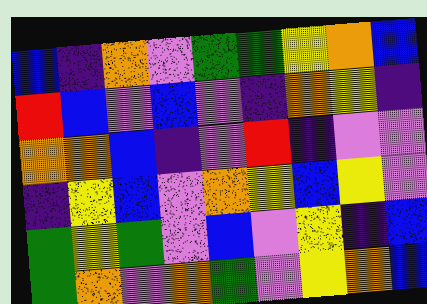[["blue", "indigo", "orange", "violet", "green", "green", "yellow", "orange", "blue"], ["red", "blue", "violet", "blue", "violet", "indigo", "orange", "yellow", "indigo"], ["orange", "orange", "blue", "indigo", "violet", "red", "indigo", "violet", "violet"], ["indigo", "yellow", "blue", "violet", "orange", "yellow", "blue", "yellow", "violet"], ["green", "yellow", "green", "violet", "blue", "violet", "yellow", "indigo", "blue"], ["green", "orange", "violet", "orange", "green", "violet", "yellow", "orange", "blue"]]